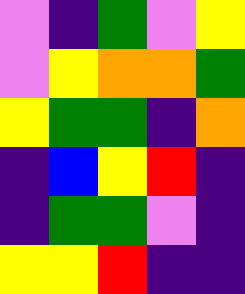[["violet", "indigo", "green", "violet", "yellow"], ["violet", "yellow", "orange", "orange", "green"], ["yellow", "green", "green", "indigo", "orange"], ["indigo", "blue", "yellow", "red", "indigo"], ["indigo", "green", "green", "violet", "indigo"], ["yellow", "yellow", "red", "indigo", "indigo"]]